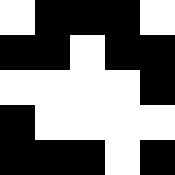[["white", "black", "black", "black", "white"], ["black", "black", "white", "black", "black"], ["white", "white", "white", "white", "black"], ["black", "white", "white", "white", "white"], ["black", "black", "black", "white", "black"]]